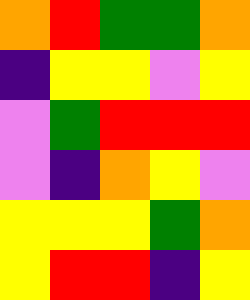[["orange", "red", "green", "green", "orange"], ["indigo", "yellow", "yellow", "violet", "yellow"], ["violet", "green", "red", "red", "red"], ["violet", "indigo", "orange", "yellow", "violet"], ["yellow", "yellow", "yellow", "green", "orange"], ["yellow", "red", "red", "indigo", "yellow"]]